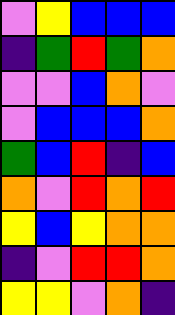[["violet", "yellow", "blue", "blue", "blue"], ["indigo", "green", "red", "green", "orange"], ["violet", "violet", "blue", "orange", "violet"], ["violet", "blue", "blue", "blue", "orange"], ["green", "blue", "red", "indigo", "blue"], ["orange", "violet", "red", "orange", "red"], ["yellow", "blue", "yellow", "orange", "orange"], ["indigo", "violet", "red", "red", "orange"], ["yellow", "yellow", "violet", "orange", "indigo"]]